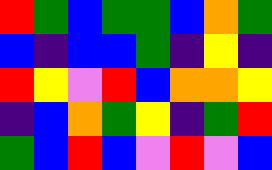[["red", "green", "blue", "green", "green", "blue", "orange", "green"], ["blue", "indigo", "blue", "blue", "green", "indigo", "yellow", "indigo"], ["red", "yellow", "violet", "red", "blue", "orange", "orange", "yellow"], ["indigo", "blue", "orange", "green", "yellow", "indigo", "green", "red"], ["green", "blue", "red", "blue", "violet", "red", "violet", "blue"]]